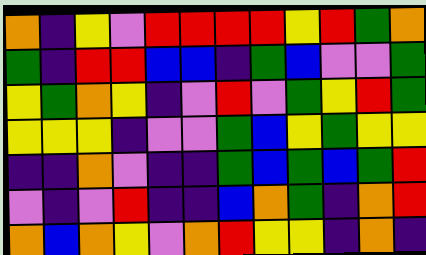[["orange", "indigo", "yellow", "violet", "red", "red", "red", "red", "yellow", "red", "green", "orange"], ["green", "indigo", "red", "red", "blue", "blue", "indigo", "green", "blue", "violet", "violet", "green"], ["yellow", "green", "orange", "yellow", "indigo", "violet", "red", "violet", "green", "yellow", "red", "green"], ["yellow", "yellow", "yellow", "indigo", "violet", "violet", "green", "blue", "yellow", "green", "yellow", "yellow"], ["indigo", "indigo", "orange", "violet", "indigo", "indigo", "green", "blue", "green", "blue", "green", "red"], ["violet", "indigo", "violet", "red", "indigo", "indigo", "blue", "orange", "green", "indigo", "orange", "red"], ["orange", "blue", "orange", "yellow", "violet", "orange", "red", "yellow", "yellow", "indigo", "orange", "indigo"]]